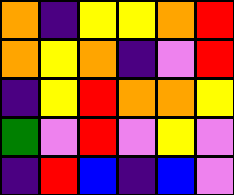[["orange", "indigo", "yellow", "yellow", "orange", "red"], ["orange", "yellow", "orange", "indigo", "violet", "red"], ["indigo", "yellow", "red", "orange", "orange", "yellow"], ["green", "violet", "red", "violet", "yellow", "violet"], ["indigo", "red", "blue", "indigo", "blue", "violet"]]